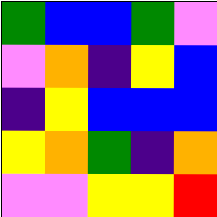[["green", "blue", "blue", "green", "violet"], ["violet", "orange", "indigo", "yellow", "blue"], ["indigo", "yellow", "blue", "blue", "blue"], ["yellow", "orange", "green", "indigo", "orange"], ["violet", "violet", "yellow", "yellow", "red"]]